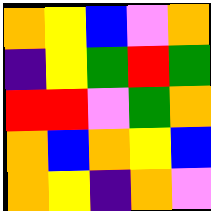[["orange", "yellow", "blue", "violet", "orange"], ["indigo", "yellow", "green", "red", "green"], ["red", "red", "violet", "green", "orange"], ["orange", "blue", "orange", "yellow", "blue"], ["orange", "yellow", "indigo", "orange", "violet"]]